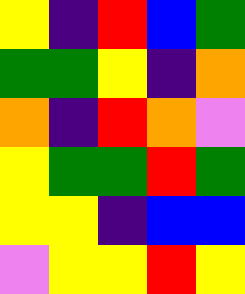[["yellow", "indigo", "red", "blue", "green"], ["green", "green", "yellow", "indigo", "orange"], ["orange", "indigo", "red", "orange", "violet"], ["yellow", "green", "green", "red", "green"], ["yellow", "yellow", "indigo", "blue", "blue"], ["violet", "yellow", "yellow", "red", "yellow"]]